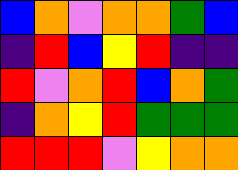[["blue", "orange", "violet", "orange", "orange", "green", "blue"], ["indigo", "red", "blue", "yellow", "red", "indigo", "indigo"], ["red", "violet", "orange", "red", "blue", "orange", "green"], ["indigo", "orange", "yellow", "red", "green", "green", "green"], ["red", "red", "red", "violet", "yellow", "orange", "orange"]]